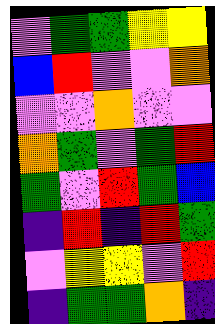[["violet", "green", "green", "yellow", "yellow"], ["blue", "red", "violet", "violet", "orange"], ["violet", "violet", "orange", "violet", "violet"], ["orange", "green", "violet", "green", "red"], ["green", "violet", "red", "green", "blue"], ["indigo", "red", "indigo", "red", "green"], ["violet", "yellow", "yellow", "violet", "red"], ["indigo", "green", "green", "orange", "indigo"]]